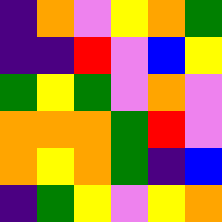[["indigo", "orange", "violet", "yellow", "orange", "green"], ["indigo", "indigo", "red", "violet", "blue", "yellow"], ["green", "yellow", "green", "violet", "orange", "violet"], ["orange", "orange", "orange", "green", "red", "violet"], ["orange", "yellow", "orange", "green", "indigo", "blue"], ["indigo", "green", "yellow", "violet", "yellow", "orange"]]